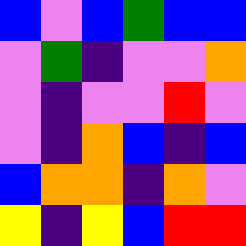[["blue", "violet", "blue", "green", "blue", "blue"], ["violet", "green", "indigo", "violet", "violet", "orange"], ["violet", "indigo", "violet", "violet", "red", "violet"], ["violet", "indigo", "orange", "blue", "indigo", "blue"], ["blue", "orange", "orange", "indigo", "orange", "violet"], ["yellow", "indigo", "yellow", "blue", "red", "red"]]